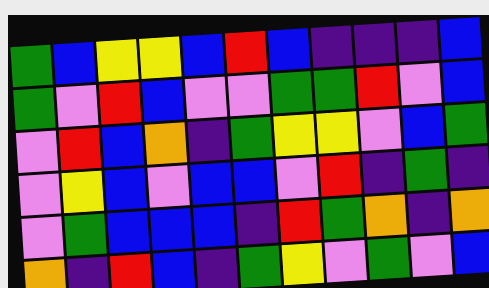[["green", "blue", "yellow", "yellow", "blue", "red", "blue", "indigo", "indigo", "indigo", "blue"], ["green", "violet", "red", "blue", "violet", "violet", "green", "green", "red", "violet", "blue"], ["violet", "red", "blue", "orange", "indigo", "green", "yellow", "yellow", "violet", "blue", "green"], ["violet", "yellow", "blue", "violet", "blue", "blue", "violet", "red", "indigo", "green", "indigo"], ["violet", "green", "blue", "blue", "blue", "indigo", "red", "green", "orange", "indigo", "orange"], ["orange", "indigo", "red", "blue", "indigo", "green", "yellow", "violet", "green", "violet", "blue"]]